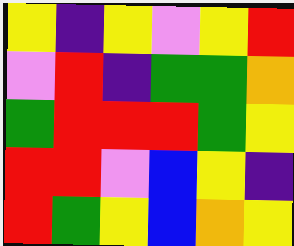[["yellow", "indigo", "yellow", "violet", "yellow", "red"], ["violet", "red", "indigo", "green", "green", "orange"], ["green", "red", "red", "red", "green", "yellow"], ["red", "red", "violet", "blue", "yellow", "indigo"], ["red", "green", "yellow", "blue", "orange", "yellow"]]